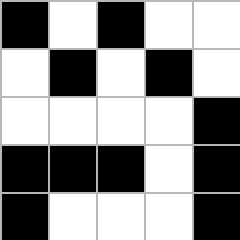[["black", "white", "black", "white", "white"], ["white", "black", "white", "black", "white"], ["white", "white", "white", "white", "black"], ["black", "black", "black", "white", "black"], ["black", "white", "white", "white", "black"]]